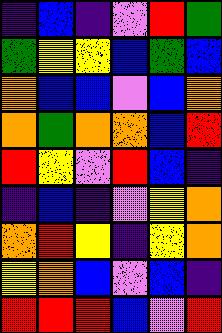[["indigo", "blue", "indigo", "violet", "red", "green"], ["green", "yellow", "yellow", "blue", "green", "blue"], ["orange", "blue", "blue", "violet", "blue", "orange"], ["orange", "green", "orange", "orange", "blue", "red"], ["red", "yellow", "violet", "red", "blue", "indigo"], ["indigo", "blue", "indigo", "violet", "yellow", "orange"], ["orange", "red", "yellow", "indigo", "yellow", "orange"], ["yellow", "orange", "blue", "violet", "blue", "indigo"], ["red", "red", "red", "blue", "violet", "red"]]